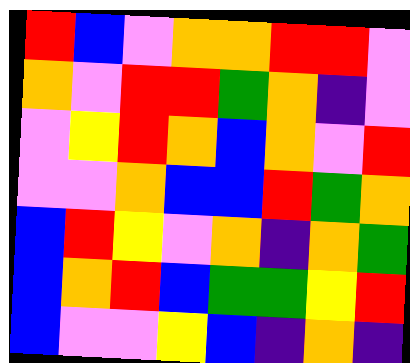[["red", "blue", "violet", "orange", "orange", "red", "red", "violet"], ["orange", "violet", "red", "red", "green", "orange", "indigo", "violet"], ["violet", "yellow", "red", "orange", "blue", "orange", "violet", "red"], ["violet", "violet", "orange", "blue", "blue", "red", "green", "orange"], ["blue", "red", "yellow", "violet", "orange", "indigo", "orange", "green"], ["blue", "orange", "red", "blue", "green", "green", "yellow", "red"], ["blue", "violet", "violet", "yellow", "blue", "indigo", "orange", "indigo"]]